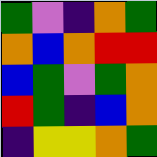[["green", "violet", "indigo", "orange", "green"], ["orange", "blue", "orange", "red", "red"], ["blue", "green", "violet", "green", "orange"], ["red", "green", "indigo", "blue", "orange"], ["indigo", "yellow", "yellow", "orange", "green"]]